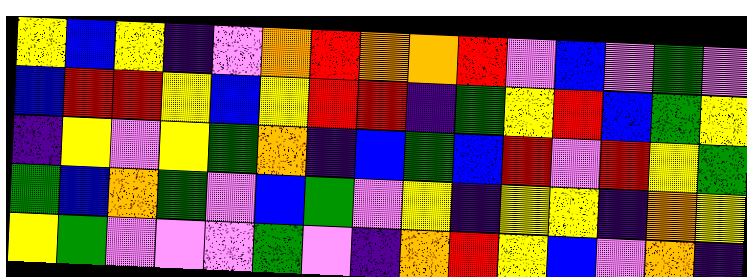[["yellow", "blue", "yellow", "indigo", "violet", "orange", "red", "orange", "orange", "red", "violet", "blue", "violet", "green", "violet"], ["blue", "red", "red", "yellow", "blue", "yellow", "red", "red", "indigo", "green", "yellow", "red", "blue", "green", "yellow"], ["indigo", "yellow", "violet", "yellow", "green", "orange", "indigo", "blue", "green", "blue", "red", "violet", "red", "yellow", "green"], ["green", "blue", "orange", "green", "violet", "blue", "green", "violet", "yellow", "indigo", "yellow", "yellow", "indigo", "orange", "yellow"], ["yellow", "green", "violet", "violet", "violet", "green", "violet", "indigo", "orange", "red", "yellow", "blue", "violet", "orange", "indigo"]]